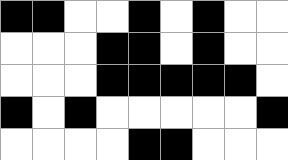[["black", "black", "white", "white", "black", "white", "black", "white", "white"], ["white", "white", "white", "black", "black", "white", "black", "white", "white"], ["white", "white", "white", "black", "black", "black", "black", "black", "white"], ["black", "white", "black", "white", "white", "white", "white", "white", "black"], ["white", "white", "white", "white", "black", "black", "white", "white", "white"]]